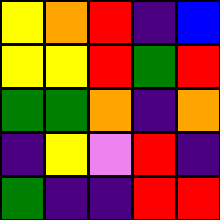[["yellow", "orange", "red", "indigo", "blue"], ["yellow", "yellow", "red", "green", "red"], ["green", "green", "orange", "indigo", "orange"], ["indigo", "yellow", "violet", "red", "indigo"], ["green", "indigo", "indigo", "red", "red"]]